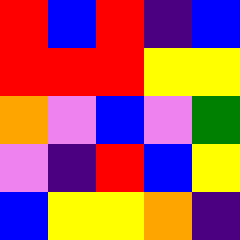[["red", "blue", "red", "indigo", "blue"], ["red", "red", "red", "yellow", "yellow"], ["orange", "violet", "blue", "violet", "green"], ["violet", "indigo", "red", "blue", "yellow"], ["blue", "yellow", "yellow", "orange", "indigo"]]